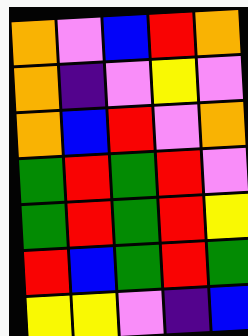[["orange", "violet", "blue", "red", "orange"], ["orange", "indigo", "violet", "yellow", "violet"], ["orange", "blue", "red", "violet", "orange"], ["green", "red", "green", "red", "violet"], ["green", "red", "green", "red", "yellow"], ["red", "blue", "green", "red", "green"], ["yellow", "yellow", "violet", "indigo", "blue"]]